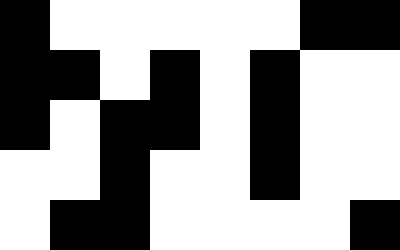[["black", "white", "white", "white", "white", "white", "black", "black"], ["black", "black", "white", "black", "white", "black", "white", "white"], ["black", "white", "black", "black", "white", "black", "white", "white"], ["white", "white", "black", "white", "white", "black", "white", "white"], ["white", "black", "black", "white", "white", "white", "white", "black"]]